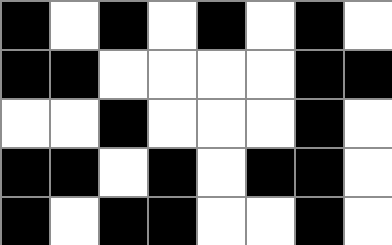[["black", "white", "black", "white", "black", "white", "black", "white"], ["black", "black", "white", "white", "white", "white", "black", "black"], ["white", "white", "black", "white", "white", "white", "black", "white"], ["black", "black", "white", "black", "white", "black", "black", "white"], ["black", "white", "black", "black", "white", "white", "black", "white"]]